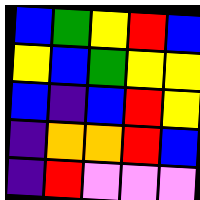[["blue", "green", "yellow", "red", "blue"], ["yellow", "blue", "green", "yellow", "yellow"], ["blue", "indigo", "blue", "red", "yellow"], ["indigo", "orange", "orange", "red", "blue"], ["indigo", "red", "violet", "violet", "violet"]]